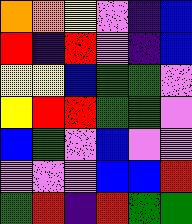[["orange", "orange", "yellow", "violet", "indigo", "blue"], ["red", "indigo", "red", "violet", "indigo", "blue"], ["yellow", "yellow", "blue", "green", "green", "violet"], ["yellow", "red", "red", "green", "green", "violet"], ["blue", "green", "violet", "blue", "violet", "violet"], ["violet", "violet", "violet", "blue", "blue", "red"], ["green", "red", "indigo", "red", "green", "green"]]